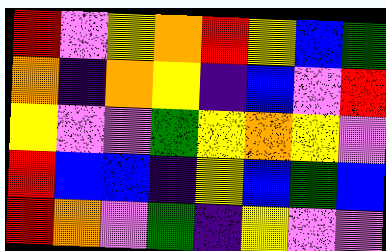[["red", "violet", "yellow", "orange", "red", "yellow", "blue", "green"], ["orange", "indigo", "orange", "yellow", "indigo", "blue", "violet", "red"], ["yellow", "violet", "violet", "green", "yellow", "orange", "yellow", "violet"], ["red", "blue", "blue", "indigo", "yellow", "blue", "green", "blue"], ["red", "orange", "violet", "green", "indigo", "yellow", "violet", "violet"]]